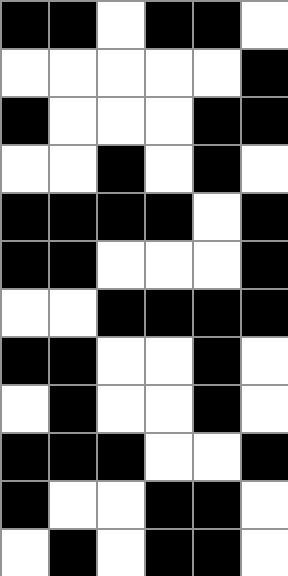[["black", "black", "white", "black", "black", "white"], ["white", "white", "white", "white", "white", "black"], ["black", "white", "white", "white", "black", "black"], ["white", "white", "black", "white", "black", "white"], ["black", "black", "black", "black", "white", "black"], ["black", "black", "white", "white", "white", "black"], ["white", "white", "black", "black", "black", "black"], ["black", "black", "white", "white", "black", "white"], ["white", "black", "white", "white", "black", "white"], ["black", "black", "black", "white", "white", "black"], ["black", "white", "white", "black", "black", "white"], ["white", "black", "white", "black", "black", "white"]]